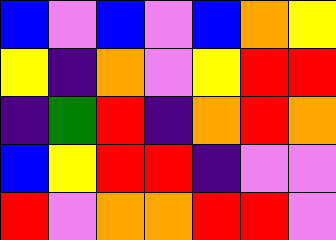[["blue", "violet", "blue", "violet", "blue", "orange", "yellow"], ["yellow", "indigo", "orange", "violet", "yellow", "red", "red"], ["indigo", "green", "red", "indigo", "orange", "red", "orange"], ["blue", "yellow", "red", "red", "indigo", "violet", "violet"], ["red", "violet", "orange", "orange", "red", "red", "violet"]]